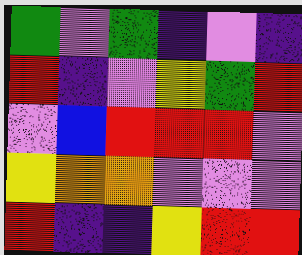[["green", "violet", "green", "indigo", "violet", "indigo"], ["red", "indigo", "violet", "yellow", "green", "red"], ["violet", "blue", "red", "red", "red", "violet"], ["yellow", "orange", "orange", "violet", "violet", "violet"], ["red", "indigo", "indigo", "yellow", "red", "red"]]